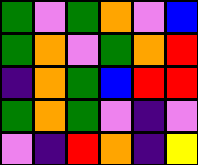[["green", "violet", "green", "orange", "violet", "blue"], ["green", "orange", "violet", "green", "orange", "red"], ["indigo", "orange", "green", "blue", "red", "red"], ["green", "orange", "green", "violet", "indigo", "violet"], ["violet", "indigo", "red", "orange", "indigo", "yellow"]]